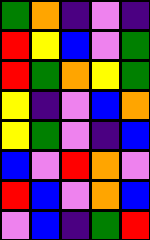[["green", "orange", "indigo", "violet", "indigo"], ["red", "yellow", "blue", "violet", "green"], ["red", "green", "orange", "yellow", "green"], ["yellow", "indigo", "violet", "blue", "orange"], ["yellow", "green", "violet", "indigo", "blue"], ["blue", "violet", "red", "orange", "violet"], ["red", "blue", "violet", "orange", "blue"], ["violet", "blue", "indigo", "green", "red"]]